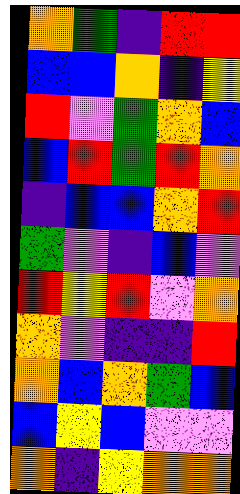[["orange", "green", "indigo", "red", "red"], ["blue", "blue", "orange", "indigo", "yellow"], ["red", "violet", "green", "orange", "blue"], ["blue", "red", "green", "red", "orange"], ["indigo", "blue", "blue", "orange", "red"], ["green", "violet", "indigo", "blue", "violet"], ["red", "yellow", "red", "violet", "orange"], ["orange", "violet", "indigo", "indigo", "red"], ["orange", "blue", "orange", "green", "blue"], ["blue", "yellow", "blue", "violet", "violet"], ["orange", "indigo", "yellow", "orange", "orange"]]